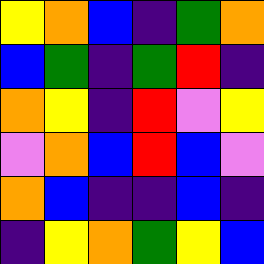[["yellow", "orange", "blue", "indigo", "green", "orange"], ["blue", "green", "indigo", "green", "red", "indigo"], ["orange", "yellow", "indigo", "red", "violet", "yellow"], ["violet", "orange", "blue", "red", "blue", "violet"], ["orange", "blue", "indigo", "indigo", "blue", "indigo"], ["indigo", "yellow", "orange", "green", "yellow", "blue"]]